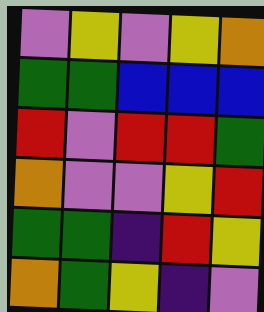[["violet", "yellow", "violet", "yellow", "orange"], ["green", "green", "blue", "blue", "blue"], ["red", "violet", "red", "red", "green"], ["orange", "violet", "violet", "yellow", "red"], ["green", "green", "indigo", "red", "yellow"], ["orange", "green", "yellow", "indigo", "violet"]]